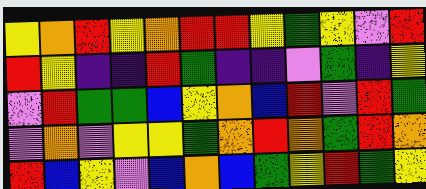[["yellow", "orange", "red", "yellow", "orange", "red", "red", "yellow", "green", "yellow", "violet", "red"], ["red", "yellow", "indigo", "indigo", "red", "green", "indigo", "indigo", "violet", "green", "indigo", "yellow"], ["violet", "red", "green", "green", "blue", "yellow", "orange", "blue", "red", "violet", "red", "green"], ["violet", "orange", "violet", "yellow", "yellow", "green", "orange", "red", "orange", "green", "red", "orange"], ["red", "blue", "yellow", "violet", "blue", "orange", "blue", "green", "yellow", "red", "green", "yellow"]]